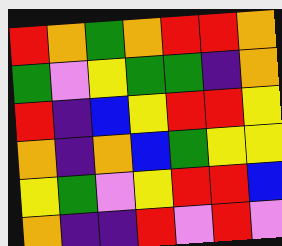[["red", "orange", "green", "orange", "red", "red", "orange"], ["green", "violet", "yellow", "green", "green", "indigo", "orange"], ["red", "indigo", "blue", "yellow", "red", "red", "yellow"], ["orange", "indigo", "orange", "blue", "green", "yellow", "yellow"], ["yellow", "green", "violet", "yellow", "red", "red", "blue"], ["orange", "indigo", "indigo", "red", "violet", "red", "violet"]]